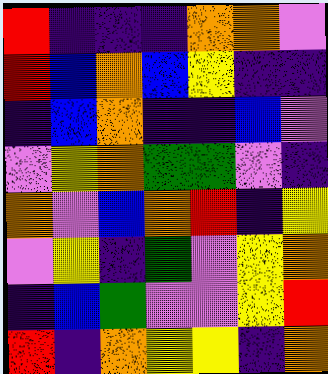[["red", "indigo", "indigo", "indigo", "orange", "orange", "violet"], ["red", "blue", "orange", "blue", "yellow", "indigo", "indigo"], ["indigo", "blue", "orange", "indigo", "indigo", "blue", "violet"], ["violet", "yellow", "orange", "green", "green", "violet", "indigo"], ["orange", "violet", "blue", "orange", "red", "indigo", "yellow"], ["violet", "yellow", "indigo", "green", "violet", "yellow", "orange"], ["indigo", "blue", "green", "violet", "violet", "yellow", "red"], ["red", "indigo", "orange", "yellow", "yellow", "indigo", "orange"]]